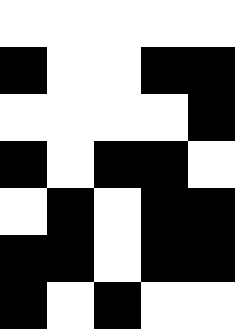[["white", "white", "white", "white", "white"], ["black", "white", "white", "black", "black"], ["white", "white", "white", "white", "black"], ["black", "white", "black", "black", "white"], ["white", "black", "white", "black", "black"], ["black", "black", "white", "black", "black"], ["black", "white", "black", "white", "white"]]